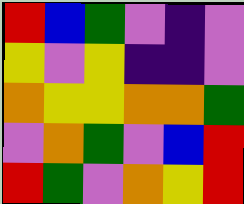[["red", "blue", "green", "violet", "indigo", "violet"], ["yellow", "violet", "yellow", "indigo", "indigo", "violet"], ["orange", "yellow", "yellow", "orange", "orange", "green"], ["violet", "orange", "green", "violet", "blue", "red"], ["red", "green", "violet", "orange", "yellow", "red"]]